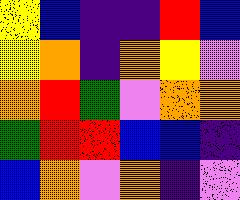[["yellow", "blue", "indigo", "indigo", "red", "blue"], ["yellow", "orange", "indigo", "orange", "yellow", "violet"], ["orange", "red", "green", "violet", "orange", "orange"], ["green", "red", "red", "blue", "blue", "indigo"], ["blue", "orange", "violet", "orange", "indigo", "violet"]]